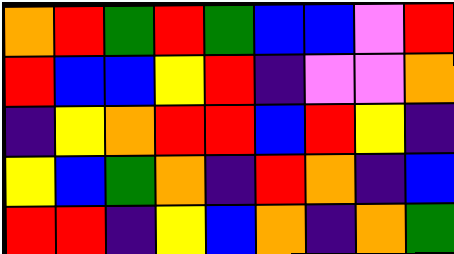[["orange", "red", "green", "red", "green", "blue", "blue", "violet", "red"], ["red", "blue", "blue", "yellow", "red", "indigo", "violet", "violet", "orange"], ["indigo", "yellow", "orange", "red", "red", "blue", "red", "yellow", "indigo"], ["yellow", "blue", "green", "orange", "indigo", "red", "orange", "indigo", "blue"], ["red", "red", "indigo", "yellow", "blue", "orange", "indigo", "orange", "green"]]